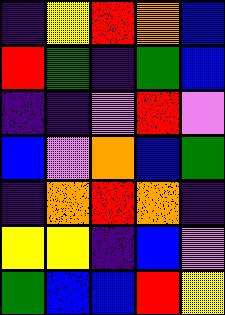[["indigo", "yellow", "red", "orange", "blue"], ["red", "green", "indigo", "green", "blue"], ["indigo", "indigo", "violet", "red", "violet"], ["blue", "violet", "orange", "blue", "green"], ["indigo", "orange", "red", "orange", "indigo"], ["yellow", "yellow", "indigo", "blue", "violet"], ["green", "blue", "blue", "red", "yellow"]]